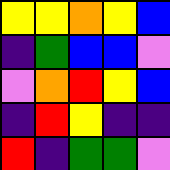[["yellow", "yellow", "orange", "yellow", "blue"], ["indigo", "green", "blue", "blue", "violet"], ["violet", "orange", "red", "yellow", "blue"], ["indigo", "red", "yellow", "indigo", "indigo"], ["red", "indigo", "green", "green", "violet"]]